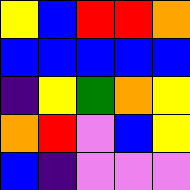[["yellow", "blue", "red", "red", "orange"], ["blue", "blue", "blue", "blue", "blue"], ["indigo", "yellow", "green", "orange", "yellow"], ["orange", "red", "violet", "blue", "yellow"], ["blue", "indigo", "violet", "violet", "violet"]]